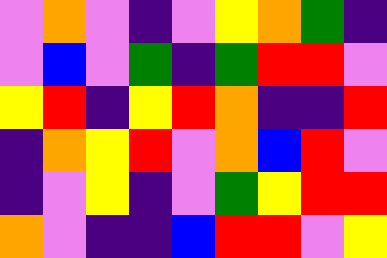[["violet", "orange", "violet", "indigo", "violet", "yellow", "orange", "green", "indigo"], ["violet", "blue", "violet", "green", "indigo", "green", "red", "red", "violet"], ["yellow", "red", "indigo", "yellow", "red", "orange", "indigo", "indigo", "red"], ["indigo", "orange", "yellow", "red", "violet", "orange", "blue", "red", "violet"], ["indigo", "violet", "yellow", "indigo", "violet", "green", "yellow", "red", "red"], ["orange", "violet", "indigo", "indigo", "blue", "red", "red", "violet", "yellow"]]